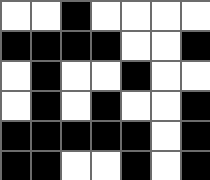[["white", "white", "black", "white", "white", "white", "white"], ["black", "black", "black", "black", "white", "white", "black"], ["white", "black", "white", "white", "black", "white", "white"], ["white", "black", "white", "black", "white", "white", "black"], ["black", "black", "black", "black", "black", "white", "black"], ["black", "black", "white", "white", "black", "white", "black"]]